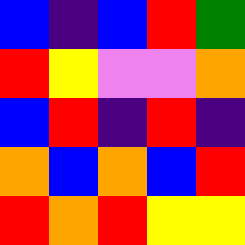[["blue", "indigo", "blue", "red", "green"], ["red", "yellow", "violet", "violet", "orange"], ["blue", "red", "indigo", "red", "indigo"], ["orange", "blue", "orange", "blue", "red"], ["red", "orange", "red", "yellow", "yellow"]]